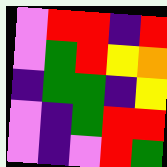[["violet", "red", "red", "indigo", "red"], ["violet", "green", "red", "yellow", "orange"], ["indigo", "green", "green", "indigo", "yellow"], ["violet", "indigo", "green", "red", "red"], ["violet", "indigo", "violet", "red", "green"]]